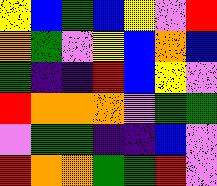[["yellow", "blue", "green", "blue", "yellow", "violet", "red"], ["orange", "green", "violet", "yellow", "blue", "orange", "blue"], ["green", "indigo", "indigo", "red", "blue", "yellow", "violet"], ["red", "orange", "orange", "orange", "violet", "green", "green"], ["violet", "green", "green", "indigo", "indigo", "blue", "violet"], ["red", "orange", "orange", "green", "green", "red", "violet"]]